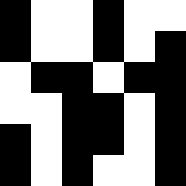[["black", "white", "white", "black", "white", "white"], ["black", "white", "white", "black", "white", "black"], ["white", "black", "black", "white", "black", "black"], ["white", "white", "black", "black", "white", "black"], ["black", "white", "black", "black", "white", "black"], ["black", "white", "black", "white", "white", "black"]]